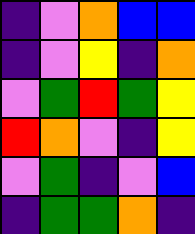[["indigo", "violet", "orange", "blue", "blue"], ["indigo", "violet", "yellow", "indigo", "orange"], ["violet", "green", "red", "green", "yellow"], ["red", "orange", "violet", "indigo", "yellow"], ["violet", "green", "indigo", "violet", "blue"], ["indigo", "green", "green", "orange", "indigo"]]